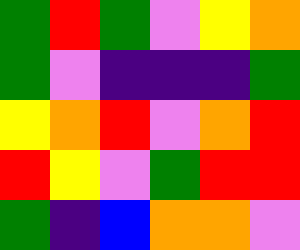[["green", "red", "green", "violet", "yellow", "orange"], ["green", "violet", "indigo", "indigo", "indigo", "green"], ["yellow", "orange", "red", "violet", "orange", "red"], ["red", "yellow", "violet", "green", "red", "red"], ["green", "indigo", "blue", "orange", "orange", "violet"]]